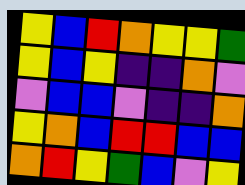[["yellow", "blue", "red", "orange", "yellow", "yellow", "green"], ["yellow", "blue", "yellow", "indigo", "indigo", "orange", "violet"], ["violet", "blue", "blue", "violet", "indigo", "indigo", "orange"], ["yellow", "orange", "blue", "red", "red", "blue", "blue"], ["orange", "red", "yellow", "green", "blue", "violet", "yellow"]]